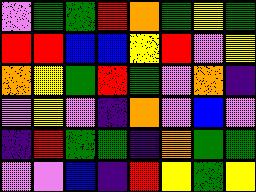[["violet", "green", "green", "red", "orange", "green", "yellow", "green"], ["red", "red", "blue", "blue", "yellow", "red", "violet", "yellow"], ["orange", "yellow", "green", "red", "green", "violet", "orange", "indigo"], ["violet", "yellow", "violet", "indigo", "orange", "violet", "blue", "violet"], ["indigo", "red", "green", "green", "indigo", "orange", "green", "green"], ["violet", "violet", "blue", "indigo", "red", "yellow", "green", "yellow"]]